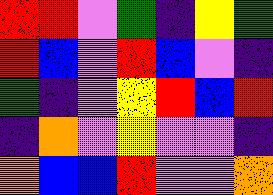[["red", "red", "violet", "green", "indigo", "yellow", "green"], ["red", "blue", "violet", "red", "blue", "violet", "indigo"], ["green", "indigo", "violet", "yellow", "red", "blue", "red"], ["indigo", "orange", "violet", "yellow", "violet", "violet", "indigo"], ["orange", "blue", "blue", "red", "violet", "violet", "orange"]]